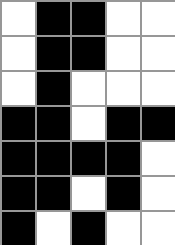[["white", "black", "black", "white", "white"], ["white", "black", "black", "white", "white"], ["white", "black", "white", "white", "white"], ["black", "black", "white", "black", "black"], ["black", "black", "black", "black", "white"], ["black", "black", "white", "black", "white"], ["black", "white", "black", "white", "white"]]